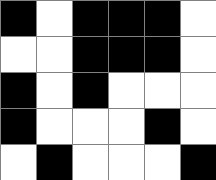[["black", "white", "black", "black", "black", "white"], ["white", "white", "black", "black", "black", "white"], ["black", "white", "black", "white", "white", "white"], ["black", "white", "white", "white", "black", "white"], ["white", "black", "white", "white", "white", "black"]]